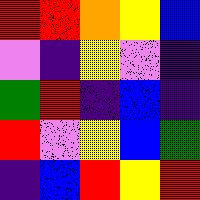[["red", "red", "orange", "yellow", "blue"], ["violet", "indigo", "yellow", "violet", "indigo"], ["green", "red", "indigo", "blue", "indigo"], ["red", "violet", "yellow", "blue", "green"], ["indigo", "blue", "red", "yellow", "red"]]